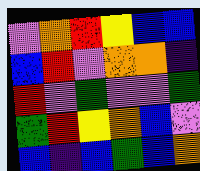[["violet", "orange", "red", "yellow", "blue", "blue"], ["blue", "red", "violet", "orange", "orange", "indigo"], ["red", "violet", "green", "violet", "violet", "green"], ["green", "red", "yellow", "orange", "blue", "violet"], ["blue", "indigo", "blue", "green", "blue", "orange"]]